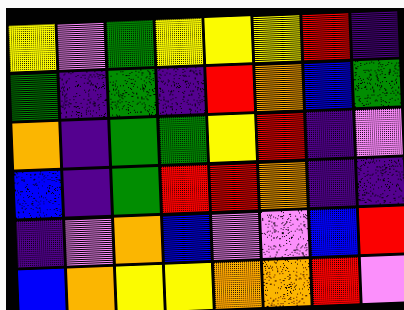[["yellow", "violet", "green", "yellow", "yellow", "yellow", "red", "indigo"], ["green", "indigo", "green", "indigo", "red", "orange", "blue", "green"], ["orange", "indigo", "green", "green", "yellow", "red", "indigo", "violet"], ["blue", "indigo", "green", "red", "red", "orange", "indigo", "indigo"], ["indigo", "violet", "orange", "blue", "violet", "violet", "blue", "red"], ["blue", "orange", "yellow", "yellow", "orange", "orange", "red", "violet"]]